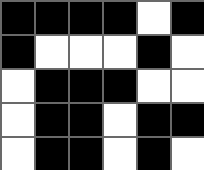[["black", "black", "black", "black", "white", "black"], ["black", "white", "white", "white", "black", "white"], ["white", "black", "black", "black", "white", "white"], ["white", "black", "black", "white", "black", "black"], ["white", "black", "black", "white", "black", "white"]]